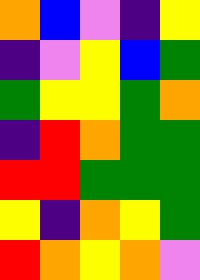[["orange", "blue", "violet", "indigo", "yellow"], ["indigo", "violet", "yellow", "blue", "green"], ["green", "yellow", "yellow", "green", "orange"], ["indigo", "red", "orange", "green", "green"], ["red", "red", "green", "green", "green"], ["yellow", "indigo", "orange", "yellow", "green"], ["red", "orange", "yellow", "orange", "violet"]]